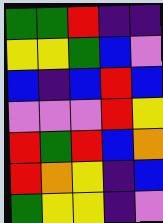[["green", "green", "red", "indigo", "indigo"], ["yellow", "yellow", "green", "blue", "violet"], ["blue", "indigo", "blue", "red", "blue"], ["violet", "violet", "violet", "red", "yellow"], ["red", "green", "red", "blue", "orange"], ["red", "orange", "yellow", "indigo", "blue"], ["green", "yellow", "yellow", "indigo", "violet"]]